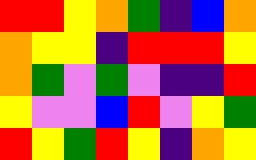[["red", "red", "yellow", "orange", "green", "indigo", "blue", "orange"], ["orange", "yellow", "yellow", "indigo", "red", "red", "red", "yellow"], ["orange", "green", "violet", "green", "violet", "indigo", "indigo", "red"], ["yellow", "violet", "violet", "blue", "red", "violet", "yellow", "green"], ["red", "yellow", "green", "red", "yellow", "indigo", "orange", "yellow"]]